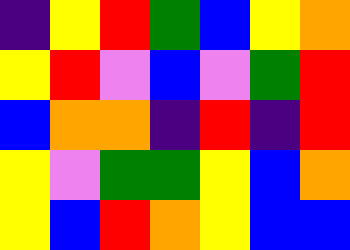[["indigo", "yellow", "red", "green", "blue", "yellow", "orange"], ["yellow", "red", "violet", "blue", "violet", "green", "red"], ["blue", "orange", "orange", "indigo", "red", "indigo", "red"], ["yellow", "violet", "green", "green", "yellow", "blue", "orange"], ["yellow", "blue", "red", "orange", "yellow", "blue", "blue"]]